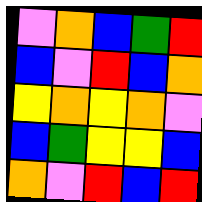[["violet", "orange", "blue", "green", "red"], ["blue", "violet", "red", "blue", "orange"], ["yellow", "orange", "yellow", "orange", "violet"], ["blue", "green", "yellow", "yellow", "blue"], ["orange", "violet", "red", "blue", "red"]]